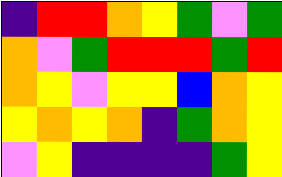[["indigo", "red", "red", "orange", "yellow", "green", "violet", "green"], ["orange", "violet", "green", "red", "red", "red", "green", "red"], ["orange", "yellow", "violet", "yellow", "yellow", "blue", "orange", "yellow"], ["yellow", "orange", "yellow", "orange", "indigo", "green", "orange", "yellow"], ["violet", "yellow", "indigo", "indigo", "indigo", "indigo", "green", "yellow"]]